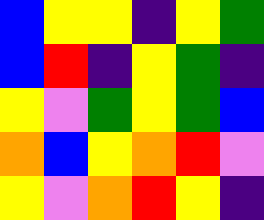[["blue", "yellow", "yellow", "indigo", "yellow", "green"], ["blue", "red", "indigo", "yellow", "green", "indigo"], ["yellow", "violet", "green", "yellow", "green", "blue"], ["orange", "blue", "yellow", "orange", "red", "violet"], ["yellow", "violet", "orange", "red", "yellow", "indigo"]]